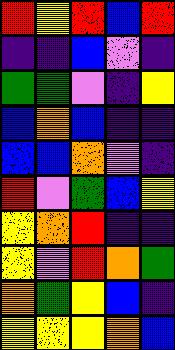[["red", "yellow", "red", "blue", "red"], ["indigo", "indigo", "blue", "violet", "indigo"], ["green", "green", "violet", "indigo", "yellow"], ["blue", "orange", "blue", "indigo", "indigo"], ["blue", "blue", "orange", "violet", "indigo"], ["red", "violet", "green", "blue", "yellow"], ["yellow", "orange", "red", "indigo", "indigo"], ["yellow", "violet", "red", "orange", "green"], ["orange", "green", "yellow", "blue", "indigo"], ["yellow", "yellow", "yellow", "orange", "blue"]]